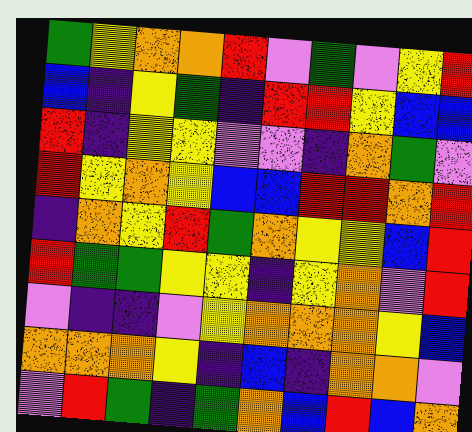[["green", "yellow", "orange", "orange", "red", "violet", "green", "violet", "yellow", "red"], ["blue", "indigo", "yellow", "green", "indigo", "red", "red", "yellow", "blue", "blue"], ["red", "indigo", "yellow", "yellow", "violet", "violet", "indigo", "orange", "green", "violet"], ["red", "yellow", "orange", "yellow", "blue", "blue", "red", "red", "orange", "red"], ["indigo", "orange", "yellow", "red", "green", "orange", "yellow", "yellow", "blue", "red"], ["red", "green", "green", "yellow", "yellow", "indigo", "yellow", "orange", "violet", "red"], ["violet", "indigo", "indigo", "violet", "yellow", "orange", "orange", "orange", "yellow", "blue"], ["orange", "orange", "orange", "yellow", "indigo", "blue", "indigo", "orange", "orange", "violet"], ["violet", "red", "green", "indigo", "green", "orange", "blue", "red", "blue", "orange"]]